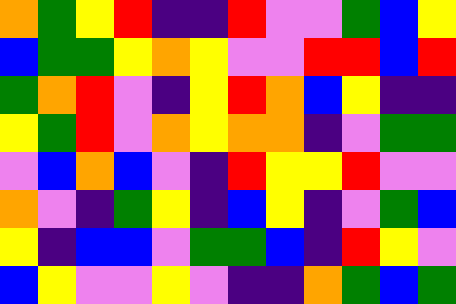[["orange", "green", "yellow", "red", "indigo", "indigo", "red", "violet", "violet", "green", "blue", "yellow"], ["blue", "green", "green", "yellow", "orange", "yellow", "violet", "violet", "red", "red", "blue", "red"], ["green", "orange", "red", "violet", "indigo", "yellow", "red", "orange", "blue", "yellow", "indigo", "indigo"], ["yellow", "green", "red", "violet", "orange", "yellow", "orange", "orange", "indigo", "violet", "green", "green"], ["violet", "blue", "orange", "blue", "violet", "indigo", "red", "yellow", "yellow", "red", "violet", "violet"], ["orange", "violet", "indigo", "green", "yellow", "indigo", "blue", "yellow", "indigo", "violet", "green", "blue"], ["yellow", "indigo", "blue", "blue", "violet", "green", "green", "blue", "indigo", "red", "yellow", "violet"], ["blue", "yellow", "violet", "violet", "yellow", "violet", "indigo", "indigo", "orange", "green", "blue", "green"]]